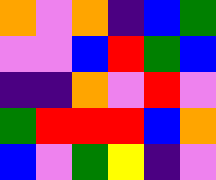[["orange", "violet", "orange", "indigo", "blue", "green"], ["violet", "violet", "blue", "red", "green", "blue"], ["indigo", "indigo", "orange", "violet", "red", "violet"], ["green", "red", "red", "red", "blue", "orange"], ["blue", "violet", "green", "yellow", "indigo", "violet"]]